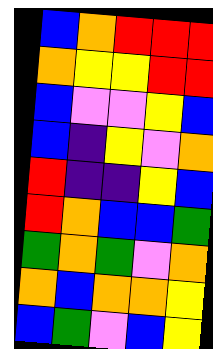[["blue", "orange", "red", "red", "red"], ["orange", "yellow", "yellow", "red", "red"], ["blue", "violet", "violet", "yellow", "blue"], ["blue", "indigo", "yellow", "violet", "orange"], ["red", "indigo", "indigo", "yellow", "blue"], ["red", "orange", "blue", "blue", "green"], ["green", "orange", "green", "violet", "orange"], ["orange", "blue", "orange", "orange", "yellow"], ["blue", "green", "violet", "blue", "yellow"]]